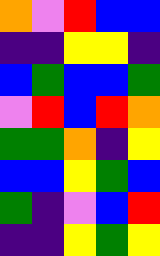[["orange", "violet", "red", "blue", "blue"], ["indigo", "indigo", "yellow", "yellow", "indigo"], ["blue", "green", "blue", "blue", "green"], ["violet", "red", "blue", "red", "orange"], ["green", "green", "orange", "indigo", "yellow"], ["blue", "blue", "yellow", "green", "blue"], ["green", "indigo", "violet", "blue", "red"], ["indigo", "indigo", "yellow", "green", "yellow"]]